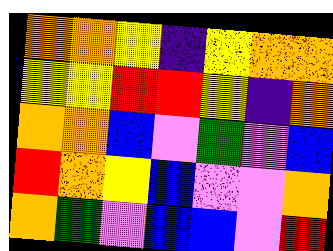[["orange", "orange", "yellow", "indigo", "yellow", "orange", "orange"], ["yellow", "yellow", "red", "red", "yellow", "indigo", "orange"], ["orange", "orange", "blue", "violet", "green", "violet", "blue"], ["red", "orange", "yellow", "blue", "violet", "violet", "orange"], ["orange", "green", "violet", "blue", "blue", "violet", "red"]]